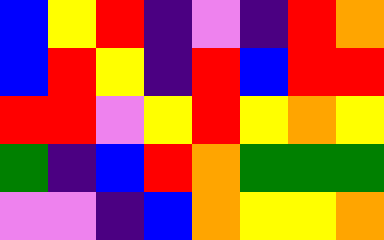[["blue", "yellow", "red", "indigo", "violet", "indigo", "red", "orange"], ["blue", "red", "yellow", "indigo", "red", "blue", "red", "red"], ["red", "red", "violet", "yellow", "red", "yellow", "orange", "yellow"], ["green", "indigo", "blue", "red", "orange", "green", "green", "green"], ["violet", "violet", "indigo", "blue", "orange", "yellow", "yellow", "orange"]]